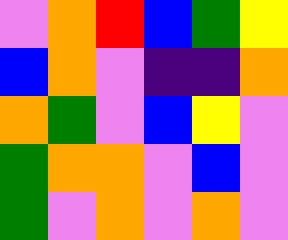[["violet", "orange", "red", "blue", "green", "yellow"], ["blue", "orange", "violet", "indigo", "indigo", "orange"], ["orange", "green", "violet", "blue", "yellow", "violet"], ["green", "orange", "orange", "violet", "blue", "violet"], ["green", "violet", "orange", "violet", "orange", "violet"]]